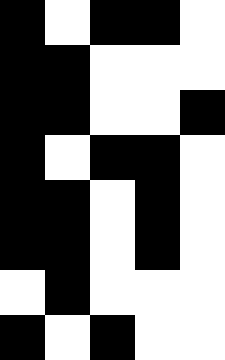[["black", "white", "black", "black", "white"], ["black", "black", "white", "white", "white"], ["black", "black", "white", "white", "black"], ["black", "white", "black", "black", "white"], ["black", "black", "white", "black", "white"], ["black", "black", "white", "black", "white"], ["white", "black", "white", "white", "white"], ["black", "white", "black", "white", "white"]]